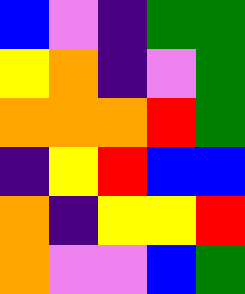[["blue", "violet", "indigo", "green", "green"], ["yellow", "orange", "indigo", "violet", "green"], ["orange", "orange", "orange", "red", "green"], ["indigo", "yellow", "red", "blue", "blue"], ["orange", "indigo", "yellow", "yellow", "red"], ["orange", "violet", "violet", "blue", "green"]]